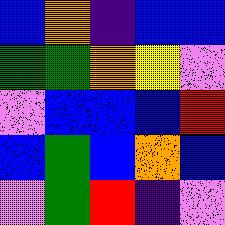[["blue", "orange", "indigo", "blue", "blue"], ["green", "green", "orange", "yellow", "violet"], ["violet", "blue", "blue", "blue", "red"], ["blue", "green", "blue", "orange", "blue"], ["violet", "green", "red", "indigo", "violet"]]